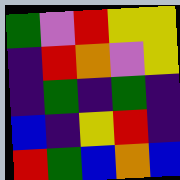[["green", "violet", "red", "yellow", "yellow"], ["indigo", "red", "orange", "violet", "yellow"], ["indigo", "green", "indigo", "green", "indigo"], ["blue", "indigo", "yellow", "red", "indigo"], ["red", "green", "blue", "orange", "blue"]]